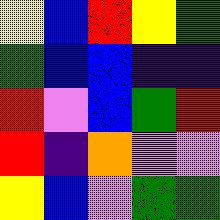[["yellow", "blue", "red", "yellow", "green"], ["green", "blue", "blue", "indigo", "indigo"], ["red", "violet", "blue", "green", "red"], ["red", "indigo", "orange", "violet", "violet"], ["yellow", "blue", "violet", "green", "green"]]